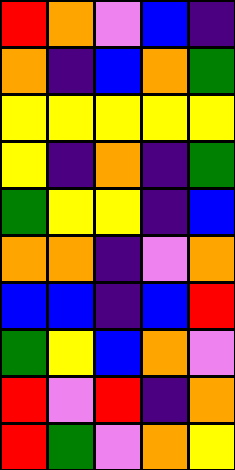[["red", "orange", "violet", "blue", "indigo"], ["orange", "indigo", "blue", "orange", "green"], ["yellow", "yellow", "yellow", "yellow", "yellow"], ["yellow", "indigo", "orange", "indigo", "green"], ["green", "yellow", "yellow", "indigo", "blue"], ["orange", "orange", "indigo", "violet", "orange"], ["blue", "blue", "indigo", "blue", "red"], ["green", "yellow", "blue", "orange", "violet"], ["red", "violet", "red", "indigo", "orange"], ["red", "green", "violet", "orange", "yellow"]]